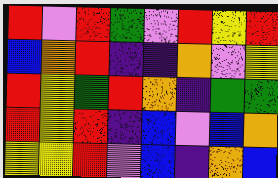[["red", "violet", "red", "green", "violet", "red", "yellow", "red"], ["blue", "orange", "red", "indigo", "indigo", "orange", "violet", "yellow"], ["red", "yellow", "green", "red", "orange", "indigo", "green", "green"], ["red", "yellow", "red", "indigo", "blue", "violet", "blue", "orange"], ["yellow", "yellow", "red", "violet", "blue", "indigo", "orange", "blue"]]